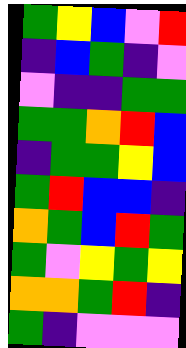[["green", "yellow", "blue", "violet", "red"], ["indigo", "blue", "green", "indigo", "violet"], ["violet", "indigo", "indigo", "green", "green"], ["green", "green", "orange", "red", "blue"], ["indigo", "green", "green", "yellow", "blue"], ["green", "red", "blue", "blue", "indigo"], ["orange", "green", "blue", "red", "green"], ["green", "violet", "yellow", "green", "yellow"], ["orange", "orange", "green", "red", "indigo"], ["green", "indigo", "violet", "violet", "violet"]]